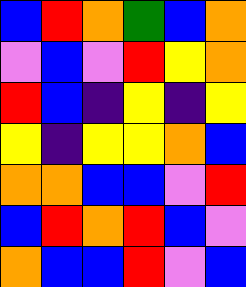[["blue", "red", "orange", "green", "blue", "orange"], ["violet", "blue", "violet", "red", "yellow", "orange"], ["red", "blue", "indigo", "yellow", "indigo", "yellow"], ["yellow", "indigo", "yellow", "yellow", "orange", "blue"], ["orange", "orange", "blue", "blue", "violet", "red"], ["blue", "red", "orange", "red", "blue", "violet"], ["orange", "blue", "blue", "red", "violet", "blue"]]